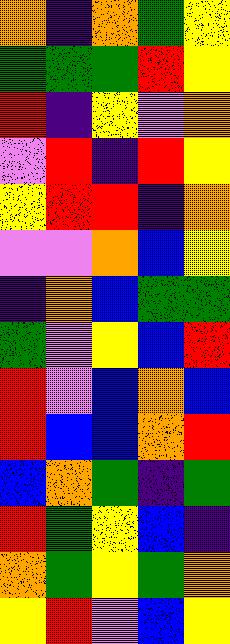[["orange", "indigo", "orange", "green", "yellow"], ["green", "green", "green", "red", "yellow"], ["red", "indigo", "yellow", "violet", "orange"], ["violet", "red", "indigo", "red", "yellow"], ["yellow", "red", "red", "indigo", "orange"], ["violet", "violet", "orange", "blue", "yellow"], ["indigo", "orange", "blue", "green", "green"], ["green", "violet", "yellow", "blue", "red"], ["red", "violet", "blue", "orange", "blue"], ["red", "blue", "blue", "orange", "red"], ["blue", "orange", "green", "indigo", "green"], ["red", "green", "yellow", "blue", "indigo"], ["orange", "green", "yellow", "green", "orange"], ["yellow", "red", "violet", "blue", "yellow"]]